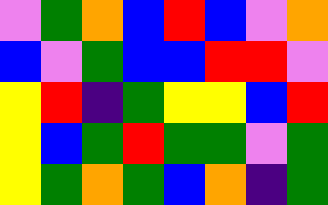[["violet", "green", "orange", "blue", "red", "blue", "violet", "orange"], ["blue", "violet", "green", "blue", "blue", "red", "red", "violet"], ["yellow", "red", "indigo", "green", "yellow", "yellow", "blue", "red"], ["yellow", "blue", "green", "red", "green", "green", "violet", "green"], ["yellow", "green", "orange", "green", "blue", "orange", "indigo", "green"]]